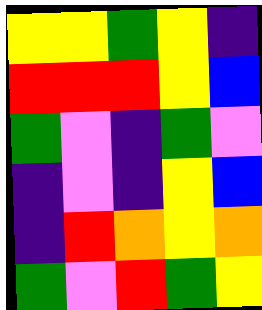[["yellow", "yellow", "green", "yellow", "indigo"], ["red", "red", "red", "yellow", "blue"], ["green", "violet", "indigo", "green", "violet"], ["indigo", "violet", "indigo", "yellow", "blue"], ["indigo", "red", "orange", "yellow", "orange"], ["green", "violet", "red", "green", "yellow"]]